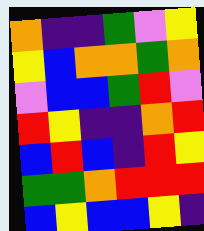[["orange", "indigo", "indigo", "green", "violet", "yellow"], ["yellow", "blue", "orange", "orange", "green", "orange"], ["violet", "blue", "blue", "green", "red", "violet"], ["red", "yellow", "indigo", "indigo", "orange", "red"], ["blue", "red", "blue", "indigo", "red", "yellow"], ["green", "green", "orange", "red", "red", "red"], ["blue", "yellow", "blue", "blue", "yellow", "indigo"]]